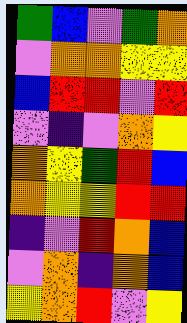[["green", "blue", "violet", "green", "orange"], ["violet", "orange", "orange", "yellow", "yellow"], ["blue", "red", "red", "violet", "red"], ["violet", "indigo", "violet", "orange", "yellow"], ["orange", "yellow", "green", "red", "blue"], ["orange", "yellow", "yellow", "red", "red"], ["indigo", "violet", "red", "orange", "blue"], ["violet", "orange", "indigo", "orange", "blue"], ["yellow", "orange", "red", "violet", "yellow"]]